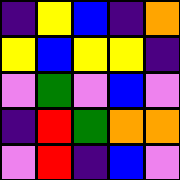[["indigo", "yellow", "blue", "indigo", "orange"], ["yellow", "blue", "yellow", "yellow", "indigo"], ["violet", "green", "violet", "blue", "violet"], ["indigo", "red", "green", "orange", "orange"], ["violet", "red", "indigo", "blue", "violet"]]